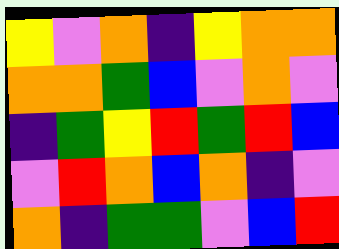[["yellow", "violet", "orange", "indigo", "yellow", "orange", "orange"], ["orange", "orange", "green", "blue", "violet", "orange", "violet"], ["indigo", "green", "yellow", "red", "green", "red", "blue"], ["violet", "red", "orange", "blue", "orange", "indigo", "violet"], ["orange", "indigo", "green", "green", "violet", "blue", "red"]]